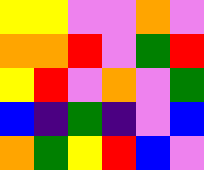[["yellow", "yellow", "violet", "violet", "orange", "violet"], ["orange", "orange", "red", "violet", "green", "red"], ["yellow", "red", "violet", "orange", "violet", "green"], ["blue", "indigo", "green", "indigo", "violet", "blue"], ["orange", "green", "yellow", "red", "blue", "violet"]]